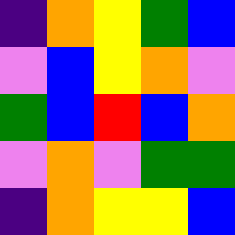[["indigo", "orange", "yellow", "green", "blue"], ["violet", "blue", "yellow", "orange", "violet"], ["green", "blue", "red", "blue", "orange"], ["violet", "orange", "violet", "green", "green"], ["indigo", "orange", "yellow", "yellow", "blue"]]